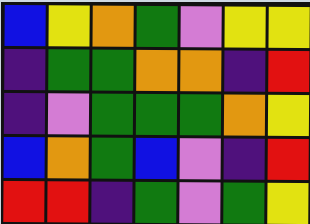[["blue", "yellow", "orange", "green", "violet", "yellow", "yellow"], ["indigo", "green", "green", "orange", "orange", "indigo", "red"], ["indigo", "violet", "green", "green", "green", "orange", "yellow"], ["blue", "orange", "green", "blue", "violet", "indigo", "red"], ["red", "red", "indigo", "green", "violet", "green", "yellow"]]